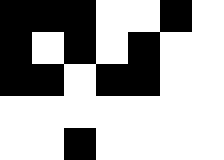[["black", "black", "black", "white", "white", "black", "white"], ["black", "white", "black", "white", "black", "white", "white"], ["black", "black", "white", "black", "black", "white", "white"], ["white", "white", "white", "white", "white", "white", "white"], ["white", "white", "black", "white", "white", "white", "white"]]